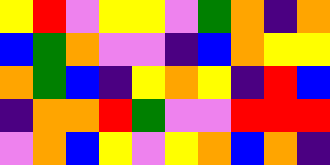[["yellow", "red", "violet", "yellow", "yellow", "violet", "green", "orange", "indigo", "orange"], ["blue", "green", "orange", "violet", "violet", "indigo", "blue", "orange", "yellow", "yellow"], ["orange", "green", "blue", "indigo", "yellow", "orange", "yellow", "indigo", "red", "blue"], ["indigo", "orange", "orange", "red", "green", "violet", "violet", "red", "red", "red"], ["violet", "orange", "blue", "yellow", "violet", "yellow", "orange", "blue", "orange", "indigo"]]